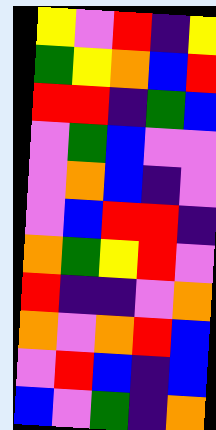[["yellow", "violet", "red", "indigo", "yellow"], ["green", "yellow", "orange", "blue", "red"], ["red", "red", "indigo", "green", "blue"], ["violet", "green", "blue", "violet", "violet"], ["violet", "orange", "blue", "indigo", "violet"], ["violet", "blue", "red", "red", "indigo"], ["orange", "green", "yellow", "red", "violet"], ["red", "indigo", "indigo", "violet", "orange"], ["orange", "violet", "orange", "red", "blue"], ["violet", "red", "blue", "indigo", "blue"], ["blue", "violet", "green", "indigo", "orange"]]